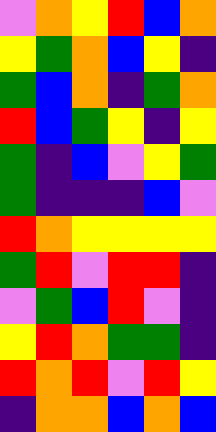[["violet", "orange", "yellow", "red", "blue", "orange"], ["yellow", "green", "orange", "blue", "yellow", "indigo"], ["green", "blue", "orange", "indigo", "green", "orange"], ["red", "blue", "green", "yellow", "indigo", "yellow"], ["green", "indigo", "blue", "violet", "yellow", "green"], ["green", "indigo", "indigo", "indigo", "blue", "violet"], ["red", "orange", "yellow", "yellow", "yellow", "yellow"], ["green", "red", "violet", "red", "red", "indigo"], ["violet", "green", "blue", "red", "violet", "indigo"], ["yellow", "red", "orange", "green", "green", "indigo"], ["red", "orange", "red", "violet", "red", "yellow"], ["indigo", "orange", "orange", "blue", "orange", "blue"]]